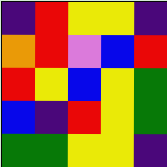[["indigo", "red", "yellow", "yellow", "indigo"], ["orange", "red", "violet", "blue", "red"], ["red", "yellow", "blue", "yellow", "green"], ["blue", "indigo", "red", "yellow", "green"], ["green", "green", "yellow", "yellow", "indigo"]]